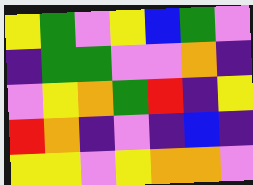[["yellow", "green", "violet", "yellow", "blue", "green", "violet"], ["indigo", "green", "green", "violet", "violet", "orange", "indigo"], ["violet", "yellow", "orange", "green", "red", "indigo", "yellow"], ["red", "orange", "indigo", "violet", "indigo", "blue", "indigo"], ["yellow", "yellow", "violet", "yellow", "orange", "orange", "violet"]]